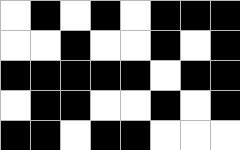[["white", "black", "white", "black", "white", "black", "black", "black"], ["white", "white", "black", "white", "white", "black", "white", "black"], ["black", "black", "black", "black", "black", "white", "black", "black"], ["white", "black", "black", "white", "white", "black", "white", "black"], ["black", "black", "white", "black", "black", "white", "white", "white"]]